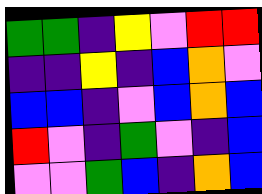[["green", "green", "indigo", "yellow", "violet", "red", "red"], ["indigo", "indigo", "yellow", "indigo", "blue", "orange", "violet"], ["blue", "blue", "indigo", "violet", "blue", "orange", "blue"], ["red", "violet", "indigo", "green", "violet", "indigo", "blue"], ["violet", "violet", "green", "blue", "indigo", "orange", "blue"]]